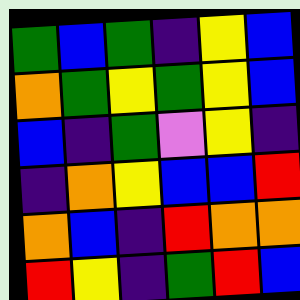[["green", "blue", "green", "indigo", "yellow", "blue"], ["orange", "green", "yellow", "green", "yellow", "blue"], ["blue", "indigo", "green", "violet", "yellow", "indigo"], ["indigo", "orange", "yellow", "blue", "blue", "red"], ["orange", "blue", "indigo", "red", "orange", "orange"], ["red", "yellow", "indigo", "green", "red", "blue"]]